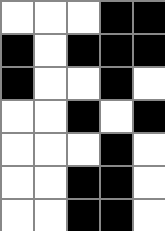[["white", "white", "white", "black", "black"], ["black", "white", "black", "black", "black"], ["black", "white", "white", "black", "white"], ["white", "white", "black", "white", "black"], ["white", "white", "white", "black", "white"], ["white", "white", "black", "black", "white"], ["white", "white", "black", "black", "white"]]